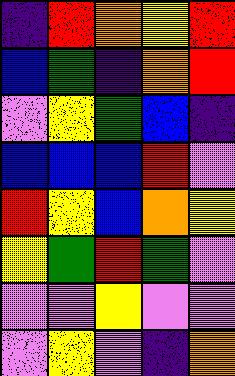[["indigo", "red", "orange", "yellow", "red"], ["blue", "green", "indigo", "orange", "red"], ["violet", "yellow", "green", "blue", "indigo"], ["blue", "blue", "blue", "red", "violet"], ["red", "yellow", "blue", "orange", "yellow"], ["yellow", "green", "red", "green", "violet"], ["violet", "violet", "yellow", "violet", "violet"], ["violet", "yellow", "violet", "indigo", "orange"]]